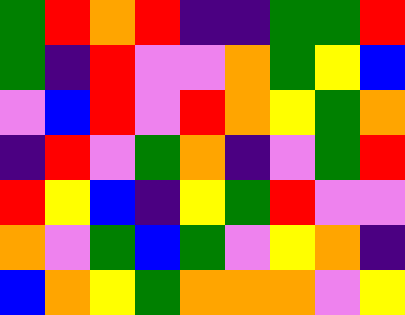[["green", "red", "orange", "red", "indigo", "indigo", "green", "green", "red"], ["green", "indigo", "red", "violet", "violet", "orange", "green", "yellow", "blue"], ["violet", "blue", "red", "violet", "red", "orange", "yellow", "green", "orange"], ["indigo", "red", "violet", "green", "orange", "indigo", "violet", "green", "red"], ["red", "yellow", "blue", "indigo", "yellow", "green", "red", "violet", "violet"], ["orange", "violet", "green", "blue", "green", "violet", "yellow", "orange", "indigo"], ["blue", "orange", "yellow", "green", "orange", "orange", "orange", "violet", "yellow"]]